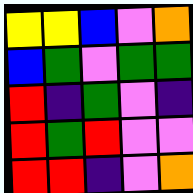[["yellow", "yellow", "blue", "violet", "orange"], ["blue", "green", "violet", "green", "green"], ["red", "indigo", "green", "violet", "indigo"], ["red", "green", "red", "violet", "violet"], ["red", "red", "indigo", "violet", "orange"]]